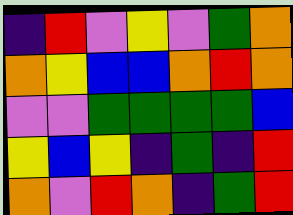[["indigo", "red", "violet", "yellow", "violet", "green", "orange"], ["orange", "yellow", "blue", "blue", "orange", "red", "orange"], ["violet", "violet", "green", "green", "green", "green", "blue"], ["yellow", "blue", "yellow", "indigo", "green", "indigo", "red"], ["orange", "violet", "red", "orange", "indigo", "green", "red"]]